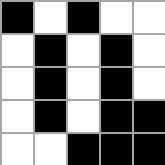[["black", "white", "black", "white", "white"], ["white", "black", "white", "black", "white"], ["white", "black", "white", "black", "white"], ["white", "black", "white", "black", "black"], ["white", "white", "black", "black", "black"]]